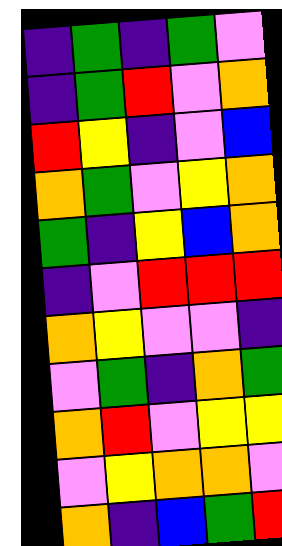[["indigo", "green", "indigo", "green", "violet"], ["indigo", "green", "red", "violet", "orange"], ["red", "yellow", "indigo", "violet", "blue"], ["orange", "green", "violet", "yellow", "orange"], ["green", "indigo", "yellow", "blue", "orange"], ["indigo", "violet", "red", "red", "red"], ["orange", "yellow", "violet", "violet", "indigo"], ["violet", "green", "indigo", "orange", "green"], ["orange", "red", "violet", "yellow", "yellow"], ["violet", "yellow", "orange", "orange", "violet"], ["orange", "indigo", "blue", "green", "red"]]